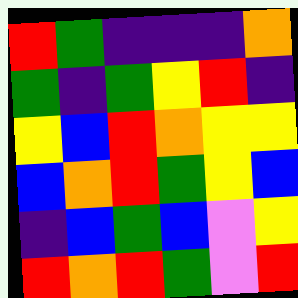[["red", "green", "indigo", "indigo", "indigo", "orange"], ["green", "indigo", "green", "yellow", "red", "indigo"], ["yellow", "blue", "red", "orange", "yellow", "yellow"], ["blue", "orange", "red", "green", "yellow", "blue"], ["indigo", "blue", "green", "blue", "violet", "yellow"], ["red", "orange", "red", "green", "violet", "red"]]